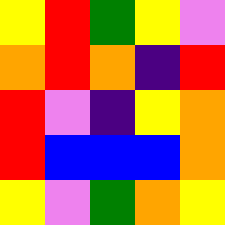[["yellow", "red", "green", "yellow", "violet"], ["orange", "red", "orange", "indigo", "red"], ["red", "violet", "indigo", "yellow", "orange"], ["red", "blue", "blue", "blue", "orange"], ["yellow", "violet", "green", "orange", "yellow"]]